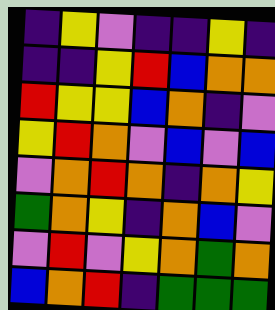[["indigo", "yellow", "violet", "indigo", "indigo", "yellow", "indigo"], ["indigo", "indigo", "yellow", "red", "blue", "orange", "orange"], ["red", "yellow", "yellow", "blue", "orange", "indigo", "violet"], ["yellow", "red", "orange", "violet", "blue", "violet", "blue"], ["violet", "orange", "red", "orange", "indigo", "orange", "yellow"], ["green", "orange", "yellow", "indigo", "orange", "blue", "violet"], ["violet", "red", "violet", "yellow", "orange", "green", "orange"], ["blue", "orange", "red", "indigo", "green", "green", "green"]]